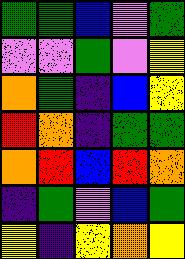[["green", "green", "blue", "violet", "green"], ["violet", "violet", "green", "violet", "yellow"], ["orange", "green", "indigo", "blue", "yellow"], ["red", "orange", "indigo", "green", "green"], ["orange", "red", "blue", "red", "orange"], ["indigo", "green", "violet", "blue", "green"], ["yellow", "indigo", "yellow", "orange", "yellow"]]